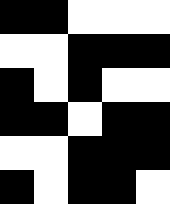[["black", "black", "white", "white", "white"], ["white", "white", "black", "black", "black"], ["black", "white", "black", "white", "white"], ["black", "black", "white", "black", "black"], ["white", "white", "black", "black", "black"], ["black", "white", "black", "black", "white"]]